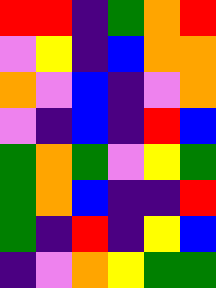[["red", "red", "indigo", "green", "orange", "red"], ["violet", "yellow", "indigo", "blue", "orange", "orange"], ["orange", "violet", "blue", "indigo", "violet", "orange"], ["violet", "indigo", "blue", "indigo", "red", "blue"], ["green", "orange", "green", "violet", "yellow", "green"], ["green", "orange", "blue", "indigo", "indigo", "red"], ["green", "indigo", "red", "indigo", "yellow", "blue"], ["indigo", "violet", "orange", "yellow", "green", "green"]]